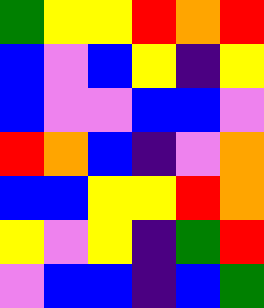[["green", "yellow", "yellow", "red", "orange", "red"], ["blue", "violet", "blue", "yellow", "indigo", "yellow"], ["blue", "violet", "violet", "blue", "blue", "violet"], ["red", "orange", "blue", "indigo", "violet", "orange"], ["blue", "blue", "yellow", "yellow", "red", "orange"], ["yellow", "violet", "yellow", "indigo", "green", "red"], ["violet", "blue", "blue", "indigo", "blue", "green"]]